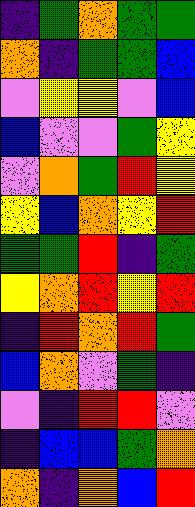[["indigo", "green", "orange", "green", "green"], ["orange", "indigo", "green", "green", "blue"], ["violet", "yellow", "yellow", "violet", "blue"], ["blue", "violet", "violet", "green", "yellow"], ["violet", "orange", "green", "red", "yellow"], ["yellow", "blue", "orange", "yellow", "red"], ["green", "green", "red", "indigo", "green"], ["yellow", "orange", "red", "yellow", "red"], ["indigo", "red", "orange", "red", "green"], ["blue", "orange", "violet", "green", "indigo"], ["violet", "indigo", "red", "red", "violet"], ["indigo", "blue", "blue", "green", "orange"], ["orange", "indigo", "orange", "blue", "red"]]